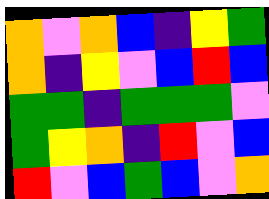[["orange", "violet", "orange", "blue", "indigo", "yellow", "green"], ["orange", "indigo", "yellow", "violet", "blue", "red", "blue"], ["green", "green", "indigo", "green", "green", "green", "violet"], ["green", "yellow", "orange", "indigo", "red", "violet", "blue"], ["red", "violet", "blue", "green", "blue", "violet", "orange"]]